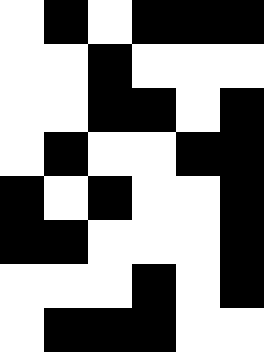[["white", "black", "white", "black", "black", "black"], ["white", "white", "black", "white", "white", "white"], ["white", "white", "black", "black", "white", "black"], ["white", "black", "white", "white", "black", "black"], ["black", "white", "black", "white", "white", "black"], ["black", "black", "white", "white", "white", "black"], ["white", "white", "white", "black", "white", "black"], ["white", "black", "black", "black", "white", "white"]]